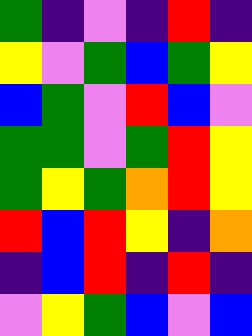[["green", "indigo", "violet", "indigo", "red", "indigo"], ["yellow", "violet", "green", "blue", "green", "yellow"], ["blue", "green", "violet", "red", "blue", "violet"], ["green", "green", "violet", "green", "red", "yellow"], ["green", "yellow", "green", "orange", "red", "yellow"], ["red", "blue", "red", "yellow", "indigo", "orange"], ["indigo", "blue", "red", "indigo", "red", "indigo"], ["violet", "yellow", "green", "blue", "violet", "blue"]]